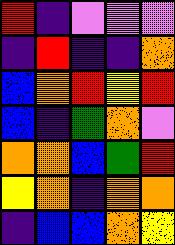[["red", "indigo", "violet", "violet", "violet"], ["indigo", "red", "indigo", "indigo", "orange"], ["blue", "orange", "red", "yellow", "red"], ["blue", "indigo", "green", "orange", "violet"], ["orange", "orange", "blue", "green", "red"], ["yellow", "orange", "indigo", "orange", "orange"], ["indigo", "blue", "blue", "orange", "yellow"]]